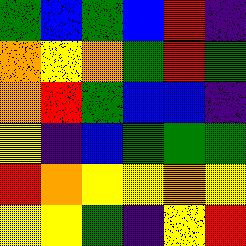[["green", "blue", "green", "blue", "red", "indigo"], ["orange", "yellow", "orange", "green", "red", "green"], ["orange", "red", "green", "blue", "blue", "indigo"], ["yellow", "indigo", "blue", "green", "green", "green"], ["red", "orange", "yellow", "yellow", "orange", "yellow"], ["yellow", "yellow", "green", "indigo", "yellow", "red"]]